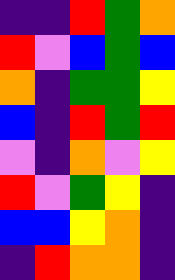[["indigo", "indigo", "red", "green", "orange"], ["red", "violet", "blue", "green", "blue"], ["orange", "indigo", "green", "green", "yellow"], ["blue", "indigo", "red", "green", "red"], ["violet", "indigo", "orange", "violet", "yellow"], ["red", "violet", "green", "yellow", "indigo"], ["blue", "blue", "yellow", "orange", "indigo"], ["indigo", "red", "orange", "orange", "indigo"]]